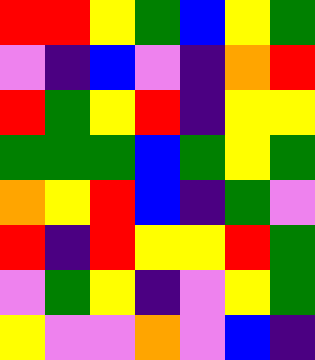[["red", "red", "yellow", "green", "blue", "yellow", "green"], ["violet", "indigo", "blue", "violet", "indigo", "orange", "red"], ["red", "green", "yellow", "red", "indigo", "yellow", "yellow"], ["green", "green", "green", "blue", "green", "yellow", "green"], ["orange", "yellow", "red", "blue", "indigo", "green", "violet"], ["red", "indigo", "red", "yellow", "yellow", "red", "green"], ["violet", "green", "yellow", "indigo", "violet", "yellow", "green"], ["yellow", "violet", "violet", "orange", "violet", "blue", "indigo"]]